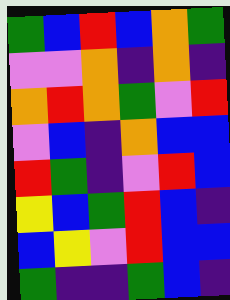[["green", "blue", "red", "blue", "orange", "green"], ["violet", "violet", "orange", "indigo", "orange", "indigo"], ["orange", "red", "orange", "green", "violet", "red"], ["violet", "blue", "indigo", "orange", "blue", "blue"], ["red", "green", "indigo", "violet", "red", "blue"], ["yellow", "blue", "green", "red", "blue", "indigo"], ["blue", "yellow", "violet", "red", "blue", "blue"], ["green", "indigo", "indigo", "green", "blue", "indigo"]]